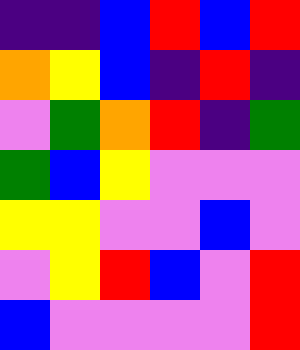[["indigo", "indigo", "blue", "red", "blue", "red"], ["orange", "yellow", "blue", "indigo", "red", "indigo"], ["violet", "green", "orange", "red", "indigo", "green"], ["green", "blue", "yellow", "violet", "violet", "violet"], ["yellow", "yellow", "violet", "violet", "blue", "violet"], ["violet", "yellow", "red", "blue", "violet", "red"], ["blue", "violet", "violet", "violet", "violet", "red"]]